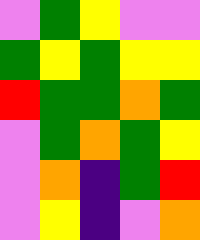[["violet", "green", "yellow", "violet", "violet"], ["green", "yellow", "green", "yellow", "yellow"], ["red", "green", "green", "orange", "green"], ["violet", "green", "orange", "green", "yellow"], ["violet", "orange", "indigo", "green", "red"], ["violet", "yellow", "indigo", "violet", "orange"]]